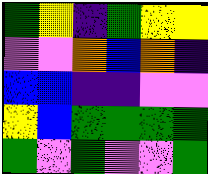[["green", "yellow", "indigo", "green", "yellow", "yellow"], ["violet", "violet", "orange", "blue", "orange", "indigo"], ["blue", "blue", "indigo", "indigo", "violet", "violet"], ["yellow", "blue", "green", "green", "green", "green"], ["green", "violet", "green", "violet", "violet", "green"]]